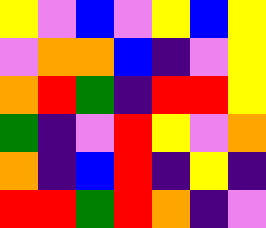[["yellow", "violet", "blue", "violet", "yellow", "blue", "yellow"], ["violet", "orange", "orange", "blue", "indigo", "violet", "yellow"], ["orange", "red", "green", "indigo", "red", "red", "yellow"], ["green", "indigo", "violet", "red", "yellow", "violet", "orange"], ["orange", "indigo", "blue", "red", "indigo", "yellow", "indigo"], ["red", "red", "green", "red", "orange", "indigo", "violet"]]